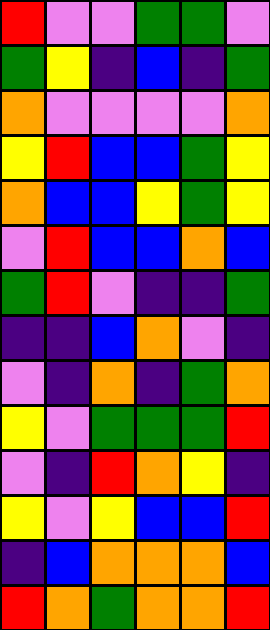[["red", "violet", "violet", "green", "green", "violet"], ["green", "yellow", "indigo", "blue", "indigo", "green"], ["orange", "violet", "violet", "violet", "violet", "orange"], ["yellow", "red", "blue", "blue", "green", "yellow"], ["orange", "blue", "blue", "yellow", "green", "yellow"], ["violet", "red", "blue", "blue", "orange", "blue"], ["green", "red", "violet", "indigo", "indigo", "green"], ["indigo", "indigo", "blue", "orange", "violet", "indigo"], ["violet", "indigo", "orange", "indigo", "green", "orange"], ["yellow", "violet", "green", "green", "green", "red"], ["violet", "indigo", "red", "orange", "yellow", "indigo"], ["yellow", "violet", "yellow", "blue", "blue", "red"], ["indigo", "blue", "orange", "orange", "orange", "blue"], ["red", "orange", "green", "orange", "orange", "red"]]